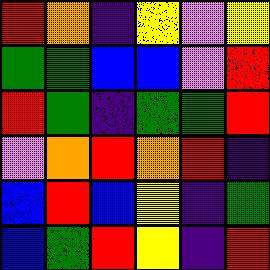[["red", "orange", "indigo", "yellow", "violet", "yellow"], ["green", "green", "blue", "blue", "violet", "red"], ["red", "green", "indigo", "green", "green", "red"], ["violet", "orange", "red", "orange", "red", "indigo"], ["blue", "red", "blue", "yellow", "indigo", "green"], ["blue", "green", "red", "yellow", "indigo", "red"]]